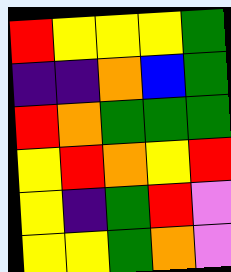[["red", "yellow", "yellow", "yellow", "green"], ["indigo", "indigo", "orange", "blue", "green"], ["red", "orange", "green", "green", "green"], ["yellow", "red", "orange", "yellow", "red"], ["yellow", "indigo", "green", "red", "violet"], ["yellow", "yellow", "green", "orange", "violet"]]